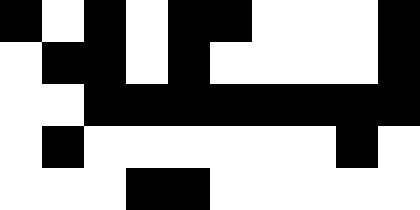[["black", "white", "black", "white", "black", "black", "white", "white", "white", "black"], ["white", "black", "black", "white", "black", "white", "white", "white", "white", "black"], ["white", "white", "black", "black", "black", "black", "black", "black", "black", "black"], ["white", "black", "white", "white", "white", "white", "white", "white", "black", "white"], ["white", "white", "white", "black", "black", "white", "white", "white", "white", "white"]]